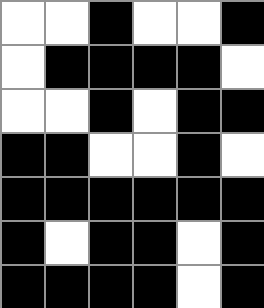[["white", "white", "black", "white", "white", "black"], ["white", "black", "black", "black", "black", "white"], ["white", "white", "black", "white", "black", "black"], ["black", "black", "white", "white", "black", "white"], ["black", "black", "black", "black", "black", "black"], ["black", "white", "black", "black", "white", "black"], ["black", "black", "black", "black", "white", "black"]]